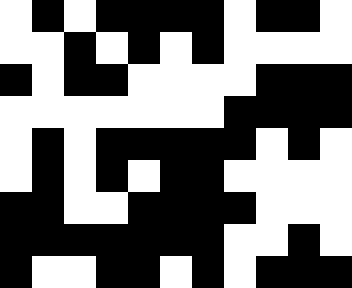[["white", "black", "white", "black", "black", "black", "black", "white", "black", "black", "white"], ["white", "white", "black", "white", "black", "white", "black", "white", "white", "white", "white"], ["black", "white", "black", "black", "white", "white", "white", "white", "black", "black", "black"], ["white", "white", "white", "white", "white", "white", "white", "black", "black", "black", "black"], ["white", "black", "white", "black", "black", "black", "black", "black", "white", "black", "white"], ["white", "black", "white", "black", "white", "black", "black", "white", "white", "white", "white"], ["black", "black", "white", "white", "black", "black", "black", "black", "white", "white", "white"], ["black", "black", "black", "black", "black", "black", "black", "white", "white", "black", "white"], ["black", "white", "white", "black", "black", "white", "black", "white", "black", "black", "black"]]